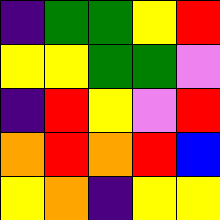[["indigo", "green", "green", "yellow", "red"], ["yellow", "yellow", "green", "green", "violet"], ["indigo", "red", "yellow", "violet", "red"], ["orange", "red", "orange", "red", "blue"], ["yellow", "orange", "indigo", "yellow", "yellow"]]